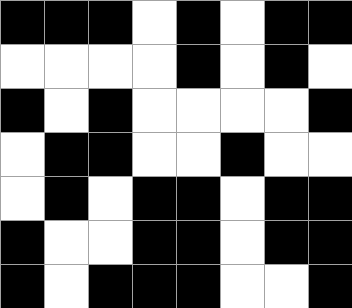[["black", "black", "black", "white", "black", "white", "black", "black"], ["white", "white", "white", "white", "black", "white", "black", "white"], ["black", "white", "black", "white", "white", "white", "white", "black"], ["white", "black", "black", "white", "white", "black", "white", "white"], ["white", "black", "white", "black", "black", "white", "black", "black"], ["black", "white", "white", "black", "black", "white", "black", "black"], ["black", "white", "black", "black", "black", "white", "white", "black"]]